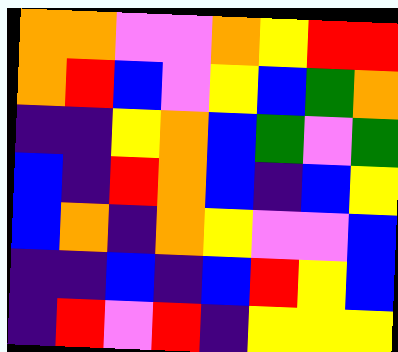[["orange", "orange", "violet", "violet", "orange", "yellow", "red", "red"], ["orange", "red", "blue", "violet", "yellow", "blue", "green", "orange"], ["indigo", "indigo", "yellow", "orange", "blue", "green", "violet", "green"], ["blue", "indigo", "red", "orange", "blue", "indigo", "blue", "yellow"], ["blue", "orange", "indigo", "orange", "yellow", "violet", "violet", "blue"], ["indigo", "indigo", "blue", "indigo", "blue", "red", "yellow", "blue"], ["indigo", "red", "violet", "red", "indigo", "yellow", "yellow", "yellow"]]